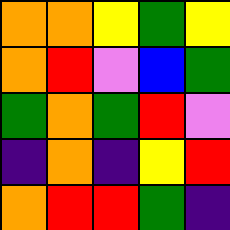[["orange", "orange", "yellow", "green", "yellow"], ["orange", "red", "violet", "blue", "green"], ["green", "orange", "green", "red", "violet"], ["indigo", "orange", "indigo", "yellow", "red"], ["orange", "red", "red", "green", "indigo"]]